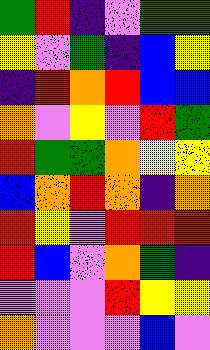[["green", "red", "indigo", "violet", "green", "green"], ["yellow", "violet", "green", "indigo", "blue", "yellow"], ["indigo", "red", "orange", "red", "blue", "blue"], ["orange", "violet", "yellow", "violet", "red", "green"], ["red", "green", "green", "orange", "yellow", "yellow"], ["blue", "orange", "red", "orange", "indigo", "orange"], ["red", "yellow", "violet", "red", "red", "red"], ["red", "blue", "violet", "orange", "green", "indigo"], ["violet", "violet", "violet", "red", "yellow", "yellow"], ["orange", "violet", "violet", "violet", "blue", "violet"]]